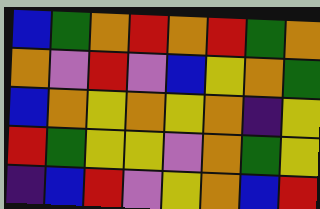[["blue", "green", "orange", "red", "orange", "red", "green", "orange"], ["orange", "violet", "red", "violet", "blue", "yellow", "orange", "green"], ["blue", "orange", "yellow", "orange", "yellow", "orange", "indigo", "yellow"], ["red", "green", "yellow", "yellow", "violet", "orange", "green", "yellow"], ["indigo", "blue", "red", "violet", "yellow", "orange", "blue", "red"]]